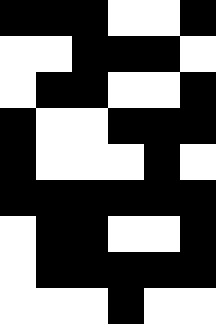[["black", "black", "black", "white", "white", "black"], ["white", "white", "black", "black", "black", "white"], ["white", "black", "black", "white", "white", "black"], ["black", "white", "white", "black", "black", "black"], ["black", "white", "white", "white", "black", "white"], ["black", "black", "black", "black", "black", "black"], ["white", "black", "black", "white", "white", "black"], ["white", "black", "black", "black", "black", "black"], ["white", "white", "white", "black", "white", "white"]]